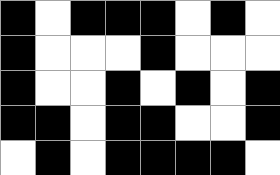[["black", "white", "black", "black", "black", "white", "black", "white"], ["black", "white", "white", "white", "black", "white", "white", "white"], ["black", "white", "white", "black", "white", "black", "white", "black"], ["black", "black", "white", "black", "black", "white", "white", "black"], ["white", "black", "white", "black", "black", "black", "black", "white"]]